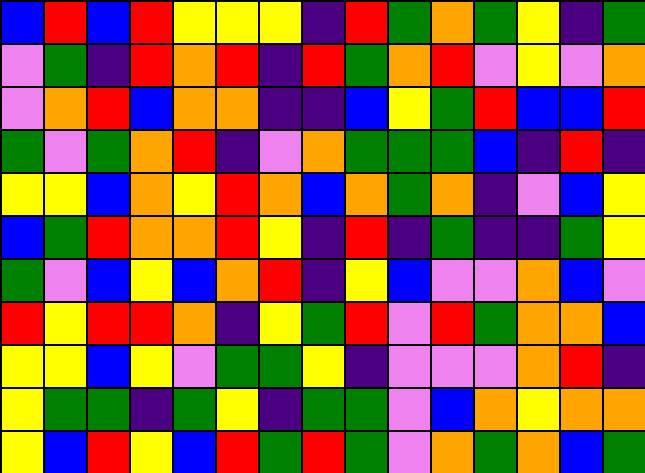[["blue", "red", "blue", "red", "yellow", "yellow", "yellow", "indigo", "red", "green", "orange", "green", "yellow", "indigo", "green"], ["violet", "green", "indigo", "red", "orange", "red", "indigo", "red", "green", "orange", "red", "violet", "yellow", "violet", "orange"], ["violet", "orange", "red", "blue", "orange", "orange", "indigo", "indigo", "blue", "yellow", "green", "red", "blue", "blue", "red"], ["green", "violet", "green", "orange", "red", "indigo", "violet", "orange", "green", "green", "green", "blue", "indigo", "red", "indigo"], ["yellow", "yellow", "blue", "orange", "yellow", "red", "orange", "blue", "orange", "green", "orange", "indigo", "violet", "blue", "yellow"], ["blue", "green", "red", "orange", "orange", "red", "yellow", "indigo", "red", "indigo", "green", "indigo", "indigo", "green", "yellow"], ["green", "violet", "blue", "yellow", "blue", "orange", "red", "indigo", "yellow", "blue", "violet", "violet", "orange", "blue", "violet"], ["red", "yellow", "red", "red", "orange", "indigo", "yellow", "green", "red", "violet", "red", "green", "orange", "orange", "blue"], ["yellow", "yellow", "blue", "yellow", "violet", "green", "green", "yellow", "indigo", "violet", "violet", "violet", "orange", "red", "indigo"], ["yellow", "green", "green", "indigo", "green", "yellow", "indigo", "green", "green", "violet", "blue", "orange", "yellow", "orange", "orange"], ["yellow", "blue", "red", "yellow", "blue", "red", "green", "red", "green", "violet", "orange", "green", "orange", "blue", "green"]]